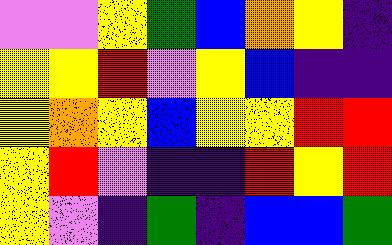[["violet", "violet", "yellow", "green", "blue", "orange", "yellow", "indigo"], ["yellow", "yellow", "red", "violet", "yellow", "blue", "indigo", "indigo"], ["yellow", "orange", "yellow", "blue", "yellow", "yellow", "red", "red"], ["yellow", "red", "violet", "indigo", "indigo", "red", "yellow", "red"], ["yellow", "violet", "indigo", "green", "indigo", "blue", "blue", "green"]]